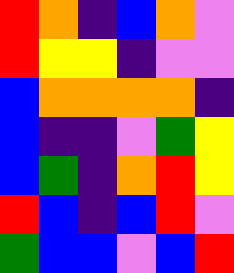[["red", "orange", "indigo", "blue", "orange", "violet"], ["red", "yellow", "yellow", "indigo", "violet", "violet"], ["blue", "orange", "orange", "orange", "orange", "indigo"], ["blue", "indigo", "indigo", "violet", "green", "yellow"], ["blue", "green", "indigo", "orange", "red", "yellow"], ["red", "blue", "indigo", "blue", "red", "violet"], ["green", "blue", "blue", "violet", "blue", "red"]]